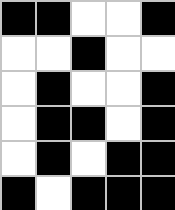[["black", "black", "white", "white", "black"], ["white", "white", "black", "white", "white"], ["white", "black", "white", "white", "black"], ["white", "black", "black", "white", "black"], ["white", "black", "white", "black", "black"], ["black", "white", "black", "black", "black"]]